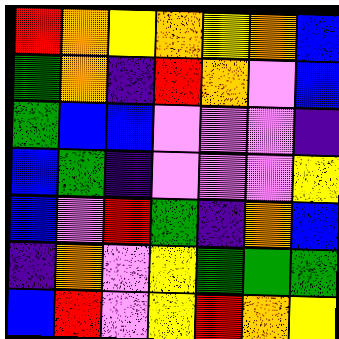[["red", "orange", "yellow", "orange", "yellow", "orange", "blue"], ["green", "orange", "indigo", "red", "orange", "violet", "blue"], ["green", "blue", "blue", "violet", "violet", "violet", "indigo"], ["blue", "green", "indigo", "violet", "violet", "violet", "yellow"], ["blue", "violet", "red", "green", "indigo", "orange", "blue"], ["indigo", "orange", "violet", "yellow", "green", "green", "green"], ["blue", "red", "violet", "yellow", "red", "orange", "yellow"]]